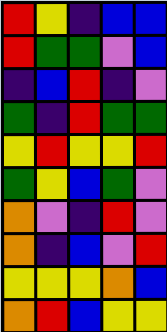[["red", "yellow", "indigo", "blue", "blue"], ["red", "green", "green", "violet", "blue"], ["indigo", "blue", "red", "indigo", "violet"], ["green", "indigo", "red", "green", "green"], ["yellow", "red", "yellow", "yellow", "red"], ["green", "yellow", "blue", "green", "violet"], ["orange", "violet", "indigo", "red", "violet"], ["orange", "indigo", "blue", "violet", "red"], ["yellow", "yellow", "yellow", "orange", "blue"], ["orange", "red", "blue", "yellow", "yellow"]]